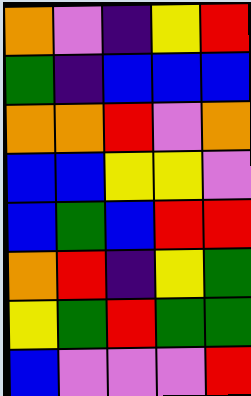[["orange", "violet", "indigo", "yellow", "red"], ["green", "indigo", "blue", "blue", "blue"], ["orange", "orange", "red", "violet", "orange"], ["blue", "blue", "yellow", "yellow", "violet"], ["blue", "green", "blue", "red", "red"], ["orange", "red", "indigo", "yellow", "green"], ["yellow", "green", "red", "green", "green"], ["blue", "violet", "violet", "violet", "red"]]